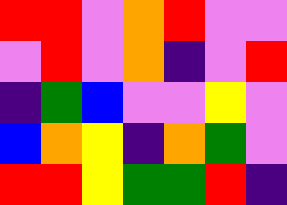[["red", "red", "violet", "orange", "red", "violet", "violet"], ["violet", "red", "violet", "orange", "indigo", "violet", "red"], ["indigo", "green", "blue", "violet", "violet", "yellow", "violet"], ["blue", "orange", "yellow", "indigo", "orange", "green", "violet"], ["red", "red", "yellow", "green", "green", "red", "indigo"]]